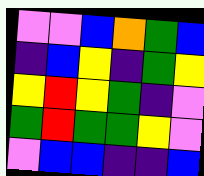[["violet", "violet", "blue", "orange", "green", "blue"], ["indigo", "blue", "yellow", "indigo", "green", "yellow"], ["yellow", "red", "yellow", "green", "indigo", "violet"], ["green", "red", "green", "green", "yellow", "violet"], ["violet", "blue", "blue", "indigo", "indigo", "blue"]]